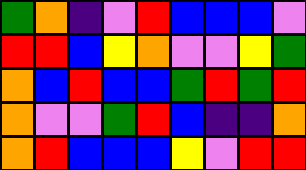[["green", "orange", "indigo", "violet", "red", "blue", "blue", "blue", "violet"], ["red", "red", "blue", "yellow", "orange", "violet", "violet", "yellow", "green"], ["orange", "blue", "red", "blue", "blue", "green", "red", "green", "red"], ["orange", "violet", "violet", "green", "red", "blue", "indigo", "indigo", "orange"], ["orange", "red", "blue", "blue", "blue", "yellow", "violet", "red", "red"]]